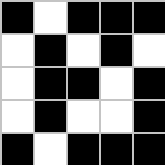[["black", "white", "black", "black", "black"], ["white", "black", "white", "black", "white"], ["white", "black", "black", "white", "black"], ["white", "black", "white", "white", "black"], ["black", "white", "black", "black", "black"]]